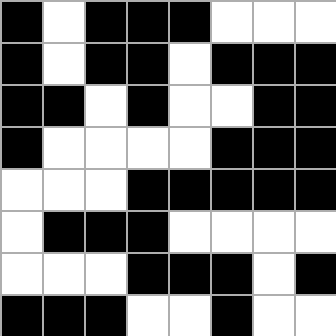[["black", "white", "black", "black", "black", "white", "white", "white"], ["black", "white", "black", "black", "white", "black", "black", "black"], ["black", "black", "white", "black", "white", "white", "black", "black"], ["black", "white", "white", "white", "white", "black", "black", "black"], ["white", "white", "white", "black", "black", "black", "black", "black"], ["white", "black", "black", "black", "white", "white", "white", "white"], ["white", "white", "white", "black", "black", "black", "white", "black"], ["black", "black", "black", "white", "white", "black", "white", "white"]]